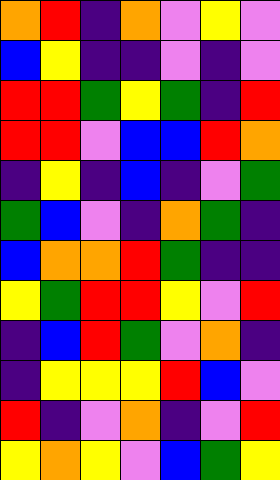[["orange", "red", "indigo", "orange", "violet", "yellow", "violet"], ["blue", "yellow", "indigo", "indigo", "violet", "indigo", "violet"], ["red", "red", "green", "yellow", "green", "indigo", "red"], ["red", "red", "violet", "blue", "blue", "red", "orange"], ["indigo", "yellow", "indigo", "blue", "indigo", "violet", "green"], ["green", "blue", "violet", "indigo", "orange", "green", "indigo"], ["blue", "orange", "orange", "red", "green", "indigo", "indigo"], ["yellow", "green", "red", "red", "yellow", "violet", "red"], ["indigo", "blue", "red", "green", "violet", "orange", "indigo"], ["indigo", "yellow", "yellow", "yellow", "red", "blue", "violet"], ["red", "indigo", "violet", "orange", "indigo", "violet", "red"], ["yellow", "orange", "yellow", "violet", "blue", "green", "yellow"]]